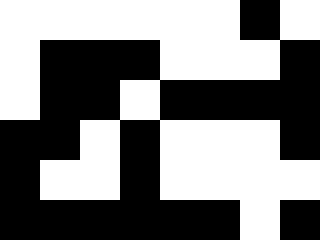[["white", "white", "white", "white", "white", "white", "black", "white"], ["white", "black", "black", "black", "white", "white", "white", "black"], ["white", "black", "black", "white", "black", "black", "black", "black"], ["black", "black", "white", "black", "white", "white", "white", "black"], ["black", "white", "white", "black", "white", "white", "white", "white"], ["black", "black", "black", "black", "black", "black", "white", "black"]]